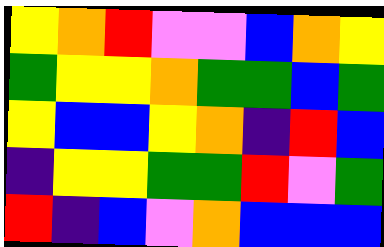[["yellow", "orange", "red", "violet", "violet", "blue", "orange", "yellow"], ["green", "yellow", "yellow", "orange", "green", "green", "blue", "green"], ["yellow", "blue", "blue", "yellow", "orange", "indigo", "red", "blue"], ["indigo", "yellow", "yellow", "green", "green", "red", "violet", "green"], ["red", "indigo", "blue", "violet", "orange", "blue", "blue", "blue"]]